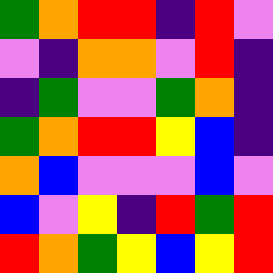[["green", "orange", "red", "red", "indigo", "red", "violet"], ["violet", "indigo", "orange", "orange", "violet", "red", "indigo"], ["indigo", "green", "violet", "violet", "green", "orange", "indigo"], ["green", "orange", "red", "red", "yellow", "blue", "indigo"], ["orange", "blue", "violet", "violet", "violet", "blue", "violet"], ["blue", "violet", "yellow", "indigo", "red", "green", "red"], ["red", "orange", "green", "yellow", "blue", "yellow", "red"]]